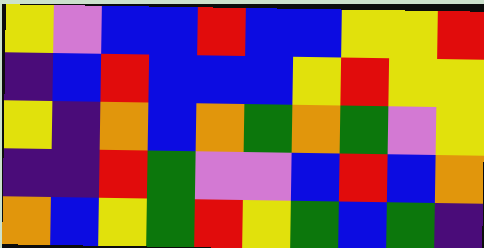[["yellow", "violet", "blue", "blue", "red", "blue", "blue", "yellow", "yellow", "red"], ["indigo", "blue", "red", "blue", "blue", "blue", "yellow", "red", "yellow", "yellow"], ["yellow", "indigo", "orange", "blue", "orange", "green", "orange", "green", "violet", "yellow"], ["indigo", "indigo", "red", "green", "violet", "violet", "blue", "red", "blue", "orange"], ["orange", "blue", "yellow", "green", "red", "yellow", "green", "blue", "green", "indigo"]]